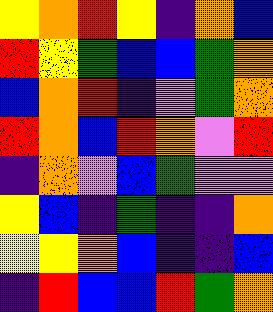[["yellow", "orange", "red", "yellow", "indigo", "orange", "blue"], ["red", "yellow", "green", "blue", "blue", "green", "orange"], ["blue", "orange", "red", "indigo", "violet", "green", "orange"], ["red", "orange", "blue", "red", "orange", "violet", "red"], ["indigo", "orange", "violet", "blue", "green", "violet", "violet"], ["yellow", "blue", "indigo", "green", "indigo", "indigo", "orange"], ["yellow", "yellow", "orange", "blue", "indigo", "indigo", "blue"], ["indigo", "red", "blue", "blue", "red", "green", "orange"]]